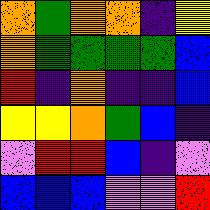[["orange", "green", "orange", "orange", "indigo", "yellow"], ["orange", "green", "green", "green", "green", "blue"], ["red", "indigo", "orange", "indigo", "indigo", "blue"], ["yellow", "yellow", "orange", "green", "blue", "indigo"], ["violet", "red", "red", "blue", "indigo", "violet"], ["blue", "blue", "blue", "violet", "violet", "red"]]